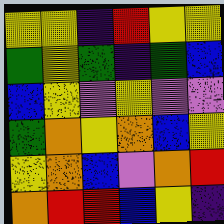[["yellow", "yellow", "indigo", "red", "yellow", "yellow"], ["green", "yellow", "green", "indigo", "green", "blue"], ["blue", "yellow", "violet", "yellow", "violet", "violet"], ["green", "orange", "yellow", "orange", "blue", "yellow"], ["yellow", "orange", "blue", "violet", "orange", "red"], ["orange", "red", "red", "blue", "yellow", "indigo"]]